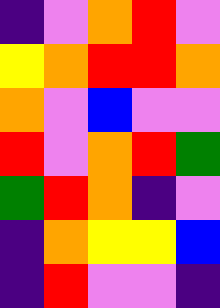[["indigo", "violet", "orange", "red", "violet"], ["yellow", "orange", "red", "red", "orange"], ["orange", "violet", "blue", "violet", "violet"], ["red", "violet", "orange", "red", "green"], ["green", "red", "orange", "indigo", "violet"], ["indigo", "orange", "yellow", "yellow", "blue"], ["indigo", "red", "violet", "violet", "indigo"]]